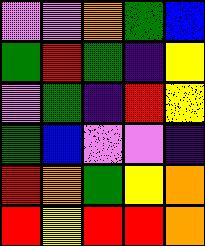[["violet", "violet", "orange", "green", "blue"], ["green", "red", "green", "indigo", "yellow"], ["violet", "green", "indigo", "red", "yellow"], ["green", "blue", "violet", "violet", "indigo"], ["red", "orange", "green", "yellow", "orange"], ["red", "yellow", "red", "red", "orange"]]